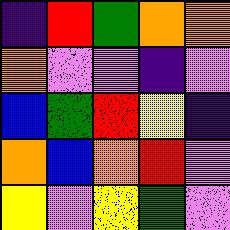[["indigo", "red", "green", "orange", "orange"], ["orange", "violet", "violet", "indigo", "violet"], ["blue", "green", "red", "yellow", "indigo"], ["orange", "blue", "orange", "red", "violet"], ["yellow", "violet", "yellow", "green", "violet"]]